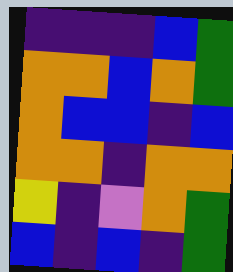[["indigo", "indigo", "indigo", "blue", "green"], ["orange", "orange", "blue", "orange", "green"], ["orange", "blue", "blue", "indigo", "blue"], ["orange", "orange", "indigo", "orange", "orange"], ["yellow", "indigo", "violet", "orange", "green"], ["blue", "indigo", "blue", "indigo", "green"]]